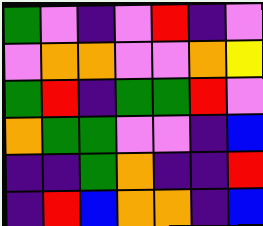[["green", "violet", "indigo", "violet", "red", "indigo", "violet"], ["violet", "orange", "orange", "violet", "violet", "orange", "yellow"], ["green", "red", "indigo", "green", "green", "red", "violet"], ["orange", "green", "green", "violet", "violet", "indigo", "blue"], ["indigo", "indigo", "green", "orange", "indigo", "indigo", "red"], ["indigo", "red", "blue", "orange", "orange", "indigo", "blue"]]